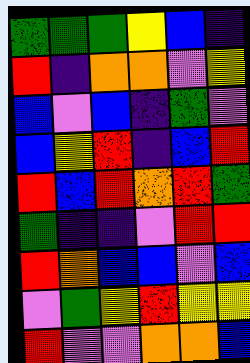[["green", "green", "green", "yellow", "blue", "indigo"], ["red", "indigo", "orange", "orange", "violet", "yellow"], ["blue", "violet", "blue", "indigo", "green", "violet"], ["blue", "yellow", "red", "indigo", "blue", "red"], ["red", "blue", "red", "orange", "red", "green"], ["green", "indigo", "indigo", "violet", "red", "red"], ["red", "orange", "blue", "blue", "violet", "blue"], ["violet", "green", "yellow", "red", "yellow", "yellow"], ["red", "violet", "violet", "orange", "orange", "blue"]]